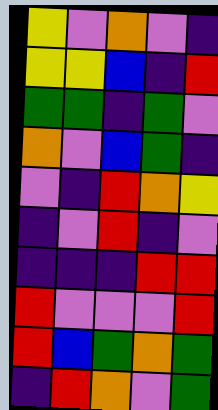[["yellow", "violet", "orange", "violet", "indigo"], ["yellow", "yellow", "blue", "indigo", "red"], ["green", "green", "indigo", "green", "violet"], ["orange", "violet", "blue", "green", "indigo"], ["violet", "indigo", "red", "orange", "yellow"], ["indigo", "violet", "red", "indigo", "violet"], ["indigo", "indigo", "indigo", "red", "red"], ["red", "violet", "violet", "violet", "red"], ["red", "blue", "green", "orange", "green"], ["indigo", "red", "orange", "violet", "green"]]